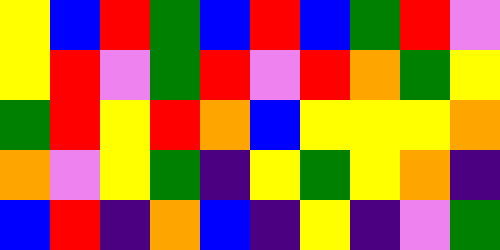[["yellow", "blue", "red", "green", "blue", "red", "blue", "green", "red", "violet"], ["yellow", "red", "violet", "green", "red", "violet", "red", "orange", "green", "yellow"], ["green", "red", "yellow", "red", "orange", "blue", "yellow", "yellow", "yellow", "orange"], ["orange", "violet", "yellow", "green", "indigo", "yellow", "green", "yellow", "orange", "indigo"], ["blue", "red", "indigo", "orange", "blue", "indigo", "yellow", "indigo", "violet", "green"]]